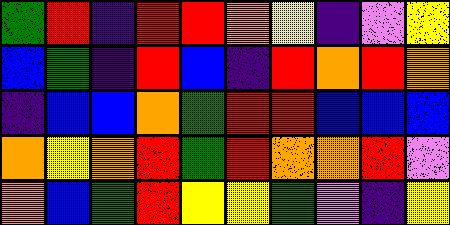[["green", "red", "indigo", "red", "red", "orange", "yellow", "indigo", "violet", "yellow"], ["blue", "green", "indigo", "red", "blue", "indigo", "red", "orange", "red", "orange"], ["indigo", "blue", "blue", "orange", "green", "red", "red", "blue", "blue", "blue"], ["orange", "yellow", "orange", "red", "green", "red", "orange", "orange", "red", "violet"], ["orange", "blue", "green", "red", "yellow", "yellow", "green", "violet", "indigo", "yellow"]]